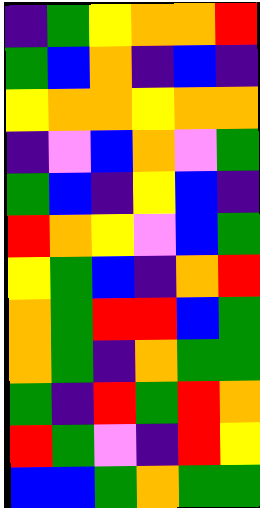[["indigo", "green", "yellow", "orange", "orange", "red"], ["green", "blue", "orange", "indigo", "blue", "indigo"], ["yellow", "orange", "orange", "yellow", "orange", "orange"], ["indigo", "violet", "blue", "orange", "violet", "green"], ["green", "blue", "indigo", "yellow", "blue", "indigo"], ["red", "orange", "yellow", "violet", "blue", "green"], ["yellow", "green", "blue", "indigo", "orange", "red"], ["orange", "green", "red", "red", "blue", "green"], ["orange", "green", "indigo", "orange", "green", "green"], ["green", "indigo", "red", "green", "red", "orange"], ["red", "green", "violet", "indigo", "red", "yellow"], ["blue", "blue", "green", "orange", "green", "green"]]